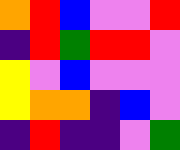[["orange", "red", "blue", "violet", "violet", "red"], ["indigo", "red", "green", "red", "red", "violet"], ["yellow", "violet", "blue", "violet", "violet", "violet"], ["yellow", "orange", "orange", "indigo", "blue", "violet"], ["indigo", "red", "indigo", "indigo", "violet", "green"]]